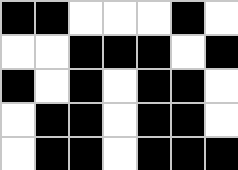[["black", "black", "white", "white", "white", "black", "white"], ["white", "white", "black", "black", "black", "white", "black"], ["black", "white", "black", "white", "black", "black", "white"], ["white", "black", "black", "white", "black", "black", "white"], ["white", "black", "black", "white", "black", "black", "black"]]